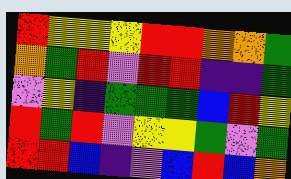[["red", "yellow", "yellow", "yellow", "red", "red", "orange", "orange", "green"], ["orange", "green", "red", "violet", "red", "red", "indigo", "indigo", "green"], ["violet", "yellow", "indigo", "green", "green", "green", "blue", "red", "yellow"], ["red", "green", "red", "violet", "yellow", "yellow", "green", "violet", "green"], ["red", "red", "blue", "indigo", "violet", "blue", "red", "blue", "orange"]]